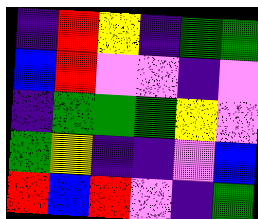[["indigo", "red", "yellow", "indigo", "green", "green"], ["blue", "red", "violet", "violet", "indigo", "violet"], ["indigo", "green", "green", "green", "yellow", "violet"], ["green", "yellow", "indigo", "indigo", "violet", "blue"], ["red", "blue", "red", "violet", "indigo", "green"]]